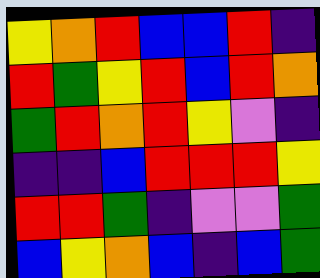[["yellow", "orange", "red", "blue", "blue", "red", "indigo"], ["red", "green", "yellow", "red", "blue", "red", "orange"], ["green", "red", "orange", "red", "yellow", "violet", "indigo"], ["indigo", "indigo", "blue", "red", "red", "red", "yellow"], ["red", "red", "green", "indigo", "violet", "violet", "green"], ["blue", "yellow", "orange", "blue", "indigo", "blue", "green"]]